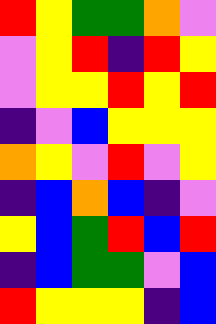[["red", "yellow", "green", "green", "orange", "violet"], ["violet", "yellow", "red", "indigo", "red", "yellow"], ["violet", "yellow", "yellow", "red", "yellow", "red"], ["indigo", "violet", "blue", "yellow", "yellow", "yellow"], ["orange", "yellow", "violet", "red", "violet", "yellow"], ["indigo", "blue", "orange", "blue", "indigo", "violet"], ["yellow", "blue", "green", "red", "blue", "red"], ["indigo", "blue", "green", "green", "violet", "blue"], ["red", "yellow", "yellow", "yellow", "indigo", "blue"]]